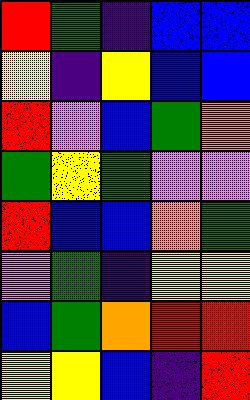[["red", "green", "indigo", "blue", "blue"], ["yellow", "indigo", "yellow", "blue", "blue"], ["red", "violet", "blue", "green", "orange"], ["green", "yellow", "green", "violet", "violet"], ["red", "blue", "blue", "orange", "green"], ["violet", "green", "indigo", "yellow", "yellow"], ["blue", "green", "orange", "red", "red"], ["yellow", "yellow", "blue", "indigo", "red"]]